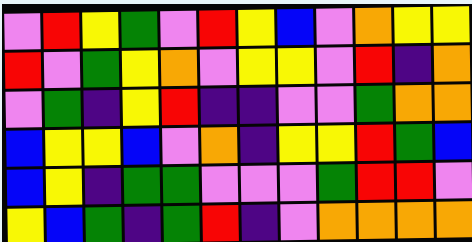[["violet", "red", "yellow", "green", "violet", "red", "yellow", "blue", "violet", "orange", "yellow", "yellow"], ["red", "violet", "green", "yellow", "orange", "violet", "yellow", "yellow", "violet", "red", "indigo", "orange"], ["violet", "green", "indigo", "yellow", "red", "indigo", "indigo", "violet", "violet", "green", "orange", "orange"], ["blue", "yellow", "yellow", "blue", "violet", "orange", "indigo", "yellow", "yellow", "red", "green", "blue"], ["blue", "yellow", "indigo", "green", "green", "violet", "violet", "violet", "green", "red", "red", "violet"], ["yellow", "blue", "green", "indigo", "green", "red", "indigo", "violet", "orange", "orange", "orange", "orange"]]